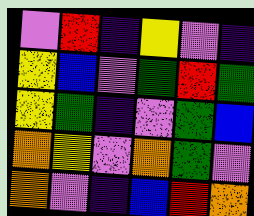[["violet", "red", "indigo", "yellow", "violet", "indigo"], ["yellow", "blue", "violet", "green", "red", "green"], ["yellow", "green", "indigo", "violet", "green", "blue"], ["orange", "yellow", "violet", "orange", "green", "violet"], ["orange", "violet", "indigo", "blue", "red", "orange"]]